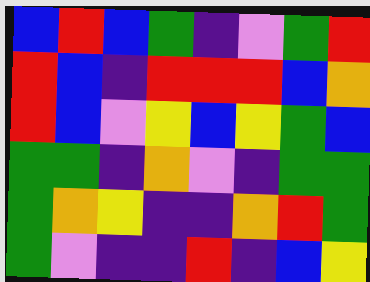[["blue", "red", "blue", "green", "indigo", "violet", "green", "red"], ["red", "blue", "indigo", "red", "red", "red", "blue", "orange"], ["red", "blue", "violet", "yellow", "blue", "yellow", "green", "blue"], ["green", "green", "indigo", "orange", "violet", "indigo", "green", "green"], ["green", "orange", "yellow", "indigo", "indigo", "orange", "red", "green"], ["green", "violet", "indigo", "indigo", "red", "indigo", "blue", "yellow"]]